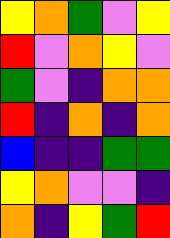[["yellow", "orange", "green", "violet", "yellow"], ["red", "violet", "orange", "yellow", "violet"], ["green", "violet", "indigo", "orange", "orange"], ["red", "indigo", "orange", "indigo", "orange"], ["blue", "indigo", "indigo", "green", "green"], ["yellow", "orange", "violet", "violet", "indigo"], ["orange", "indigo", "yellow", "green", "red"]]